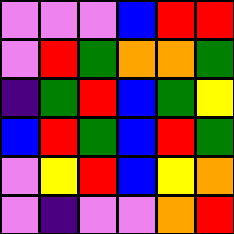[["violet", "violet", "violet", "blue", "red", "red"], ["violet", "red", "green", "orange", "orange", "green"], ["indigo", "green", "red", "blue", "green", "yellow"], ["blue", "red", "green", "blue", "red", "green"], ["violet", "yellow", "red", "blue", "yellow", "orange"], ["violet", "indigo", "violet", "violet", "orange", "red"]]